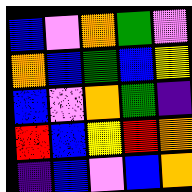[["blue", "violet", "orange", "green", "violet"], ["orange", "blue", "green", "blue", "yellow"], ["blue", "violet", "orange", "green", "indigo"], ["red", "blue", "yellow", "red", "orange"], ["indigo", "blue", "violet", "blue", "orange"]]